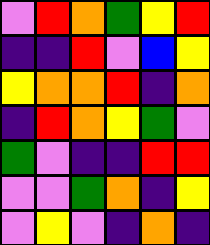[["violet", "red", "orange", "green", "yellow", "red"], ["indigo", "indigo", "red", "violet", "blue", "yellow"], ["yellow", "orange", "orange", "red", "indigo", "orange"], ["indigo", "red", "orange", "yellow", "green", "violet"], ["green", "violet", "indigo", "indigo", "red", "red"], ["violet", "violet", "green", "orange", "indigo", "yellow"], ["violet", "yellow", "violet", "indigo", "orange", "indigo"]]